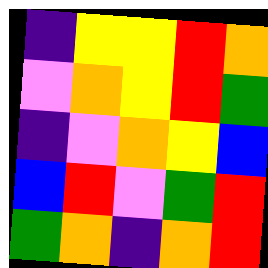[["indigo", "yellow", "yellow", "red", "orange"], ["violet", "orange", "yellow", "red", "green"], ["indigo", "violet", "orange", "yellow", "blue"], ["blue", "red", "violet", "green", "red"], ["green", "orange", "indigo", "orange", "red"]]